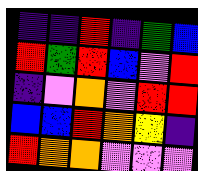[["indigo", "indigo", "red", "indigo", "green", "blue"], ["red", "green", "red", "blue", "violet", "red"], ["indigo", "violet", "orange", "violet", "red", "red"], ["blue", "blue", "red", "orange", "yellow", "indigo"], ["red", "orange", "orange", "violet", "violet", "violet"]]